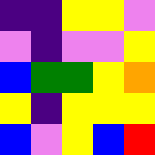[["indigo", "indigo", "yellow", "yellow", "violet"], ["violet", "indigo", "violet", "violet", "yellow"], ["blue", "green", "green", "yellow", "orange"], ["yellow", "indigo", "yellow", "yellow", "yellow"], ["blue", "violet", "yellow", "blue", "red"]]